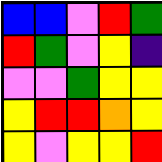[["blue", "blue", "violet", "red", "green"], ["red", "green", "violet", "yellow", "indigo"], ["violet", "violet", "green", "yellow", "yellow"], ["yellow", "red", "red", "orange", "yellow"], ["yellow", "violet", "yellow", "yellow", "red"]]